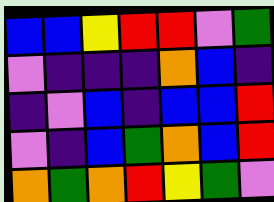[["blue", "blue", "yellow", "red", "red", "violet", "green"], ["violet", "indigo", "indigo", "indigo", "orange", "blue", "indigo"], ["indigo", "violet", "blue", "indigo", "blue", "blue", "red"], ["violet", "indigo", "blue", "green", "orange", "blue", "red"], ["orange", "green", "orange", "red", "yellow", "green", "violet"]]